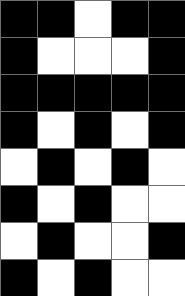[["black", "black", "white", "black", "black"], ["black", "white", "white", "white", "black"], ["black", "black", "black", "black", "black"], ["black", "white", "black", "white", "black"], ["white", "black", "white", "black", "white"], ["black", "white", "black", "white", "white"], ["white", "black", "white", "white", "black"], ["black", "white", "black", "white", "white"]]